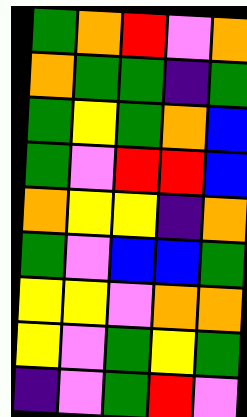[["green", "orange", "red", "violet", "orange"], ["orange", "green", "green", "indigo", "green"], ["green", "yellow", "green", "orange", "blue"], ["green", "violet", "red", "red", "blue"], ["orange", "yellow", "yellow", "indigo", "orange"], ["green", "violet", "blue", "blue", "green"], ["yellow", "yellow", "violet", "orange", "orange"], ["yellow", "violet", "green", "yellow", "green"], ["indigo", "violet", "green", "red", "violet"]]